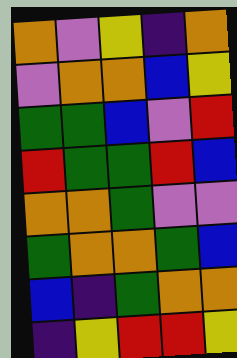[["orange", "violet", "yellow", "indigo", "orange"], ["violet", "orange", "orange", "blue", "yellow"], ["green", "green", "blue", "violet", "red"], ["red", "green", "green", "red", "blue"], ["orange", "orange", "green", "violet", "violet"], ["green", "orange", "orange", "green", "blue"], ["blue", "indigo", "green", "orange", "orange"], ["indigo", "yellow", "red", "red", "yellow"]]